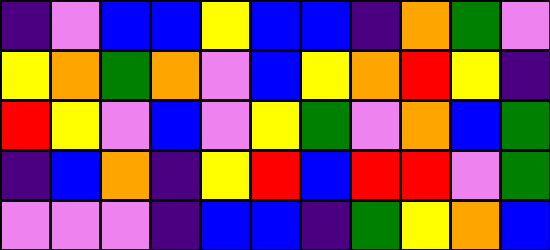[["indigo", "violet", "blue", "blue", "yellow", "blue", "blue", "indigo", "orange", "green", "violet"], ["yellow", "orange", "green", "orange", "violet", "blue", "yellow", "orange", "red", "yellow", "indigo"], ["red", "yellow", "violet", "blue", "violet", "yellow", "green", "violet", "orange", "blue", "green"], ["indigo", "blue", "orange", "indigo", "yellow", "red", "blue", "red", "red", "violet", "green"], ["violet", "violet", "violet", "indigo", "blue", "blue", "indigo", "green", "yellow", "orange", "blue"]]